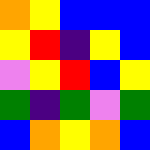[["orange", "yellow", "blue", "blue", "blue"], ["yellow", "red", "indigo", "yellow", "blue"], ["violet", "yellow", "red", "blue", "yellow"], ["green", "indigo", "green", "violet", "green"], ["blue", "orange", "yellow", "orange", "blue"]]